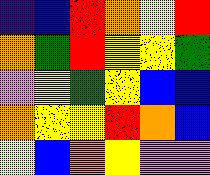[["indigo", "blue", "red", "orange", "yellow", "red"], ["orange", "green", "red", "yellow", "yellow", "green"], ["violet", "yellow", "green", "yellow", "blue", "blue"], ["orange", "yellow", "yellow", "red", "orange", "blue"], ["yellow", "blue", "orange", "yellow", "violet", "violet"]]